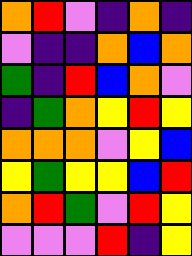[["orange", "red", "violet", "indigo", "orange", "indigo"], ["violet", "indigo", "indigo", "orange", "blue", "orange"], ["green", "indigo", "red", "blue", "orange", "violet"], ["indigo", "green", "orange", "yellow", "red", "yellow"], ["orange", "orange", "orange", "violet", "yellow", "blue"], ["yellow", "green", "yellow", "yellow", "blue", "red"], ["orange", "red", "green", "violet", "red", "yellow"], ["violet", "violet", "violet", "red", "indigo", "yellow"]]